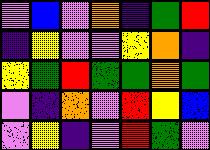[["violet", "blue", "violet", "orange", "indigo", "green", "red"], ["indigo", "yellow", "violet", "violet", "yellow", "orange", "indigo"], ["yellow", "green", "red", "green", "green", "orange", "green"], ["violet", "indigo", "orange", "violet", "red", "yellow", "blue"], ["violet", "yellow", "indigo", "violet", "red", "green", "violet"]]